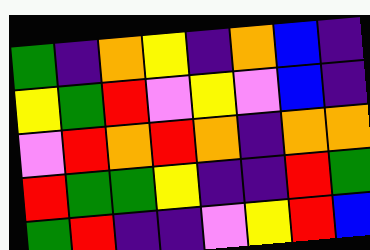[["green", "indigo", "orange", "yellow", "indigo", "orange", "blue", "indigo"], ["yellow", "green", "red", "violet", "yellow", "violet", "blue", "indigo"], ["violet", "red", "orange", "red", "orange", "indigo", "orange", "orange"], ["red", "green", "green", "yellow", "indigo", "indigo", "red", "green"], ["green", "red", "indigo", "indigo", "violet", "yellow", "red", "blue"]]